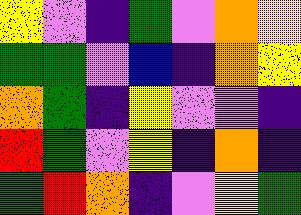[["yellow", "violet", "indigo", "green", "violet", "orange", "yellow"], ["green", "green", "violet", "blue", "indigo", "orange", "yellow"], ["orange", "green", "indigo", "yellow", "violet", "violet", "indigo"], ["red", "green", "violet", "yellow", "indigo", "orange", "indigo"], ["green", "red", "orange", "indigo", "violet", "yellow", "green"]]